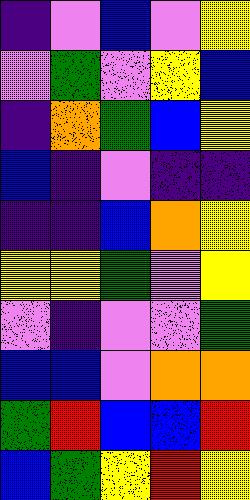[["indigo", "violet", "blue", "violet", "yellow"], ["violet", "green", "violet", "yellow", "blue"], ["indigo", "orange", "green", "blue", "yellow"], ["blue", "indigo", "violet", "indigo", "indigo"], ["indigo", "indigo", "blue", "orange", "yellow"], ["yellow", "yellow", "green", "violet", "yellow"], ["violet", "indigo", "violet", "violet", "green"], ["blue", "blue", "violet", "orange", "orange"], ["green", "red", "blue", "blue", "red"], ["blue", "green", "yellow", "red", "yellow"]]